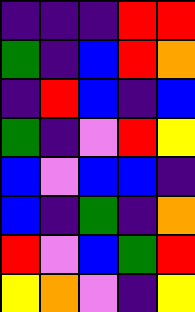[["indigo", "indigo", "indigo", "red", "red"], ["green", "indigo", "blue", "red", "orange"], ["indigo", "red", "blue", "indigo", "blue"], ["green", "indigo", "violet", "red", "yellow"], ["blue", "violet", "blue", "blue", "indigo"], ["blue", "indigo", "green", "indigo", "orange"], ["red", "violet", "blue", "green", "red"], ["yellow", "orange", "violet", "indigo", "yellow"]]